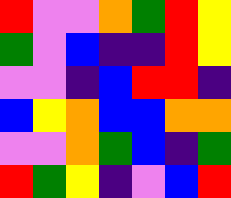[["red", "violet", "violet", "orange", "green", "red", "yellow"], ["green", "violet", "blue", "indigo", "indigo", "red", "yellow"], ["violet", "violet", "indigo", "blue", "red", "red", "indigo"], ["blue", "yellow", "orange", "blue", "blue", "orange", "orange"], ["violet", "violet", "orange", "green", "blue", "indigo", "green"], ["red", "green", "yellow", "indigo", "violet", "blue", "red"]]